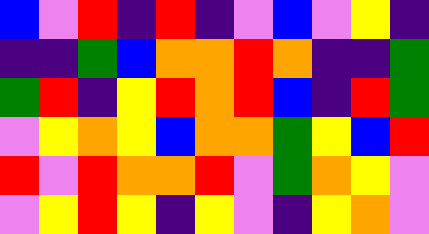[["blue", "violet", "red", "indigo", "red", "indigo", "violet", "blue", "violet", "yellow", "indigo"], ["indigo", "indigo", "green", "blue", "orange", "orange", "red", "orange", "indigo", "indigo", "green"], ["green", "red", "indigo", "yellow", "red", "orange", "red", "blue", "indigo", "red", "green"], ["violet", "yellow", "orange", "yellow", "blue", "orange", "orange", "green", "yellow", "blue", "red"], ["red", "violet", "red", "orange", "orange", "red", "violet", "green", "orange", "yellow", "violet"], ["violet", "yellow", "red", "yellow", "indigo", "yellow", "violet", "indigo", "yellow", "orange", "violet"]]